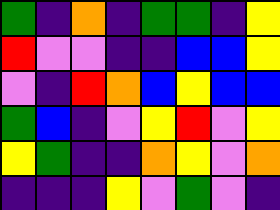[["green", "indigo", "orange", "indigo", "green", "green", "indigo", "yellow"], ["red", "violet", "violet", "indigo", "indigo", "blue", "blue", "yellow"], ["violet", "indigo", "red", "orange", "blue", "yellow", "blue", "blue"], ["green", "blue", "indigo", "violet", "yellow", "red", "violet", "yellow"], ["yellow", "green", "indigo", "indigo", "orange", "yellow", "violet", "orange"], ["indigo", "indigo", "indigo", "yellow", "violet", "green", "violet", "indigo"]]